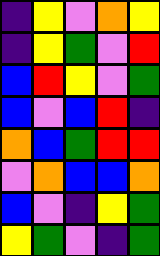[["indigo", "yellow", "violet", "orange", "yellow"], ["indigo", "yellow", "green", "violet", "red"], ["blue", "red", "yellow", "violet", "green"], ["blue", "violet", "blue", "red", "indigo"], ["orange", "blue", "green", "red", "red"], ["violet", "orange", "blue", "blue", "orange"], ["blue", "violet", "indigo", "yellow", "green"], ["yellow", "green", "violet", "indigo", "green"]]